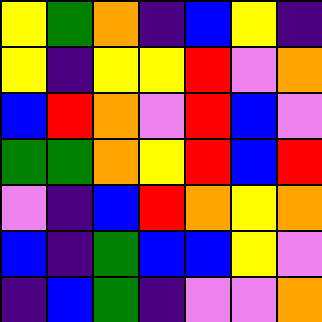[["yellow", "green", "orange", "indigo", "blue", "yellow", "indigo"], ["yellow", "indigo", "yellow", "yellow", "red", "violet", "orange"], ["blue", "red", "orange", "violet", "red", "blue", "violet"], ["green", "green", "orange", "yellow", "red", "blue", "red"], ["violet", "indigo", "blue", "red", "orange", "yellow", "orange"], ["blue", "indigo", "green", "blue", "blue", "yellow", "violet"], ["indigo", "blue", "green", "indigo", "violet", "violet", "orange"]]